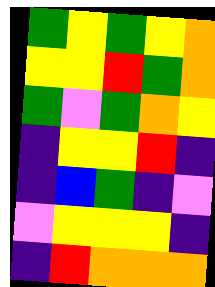[["green", "yellow", "green", "yellow", "orange"], ["yellow", "yellow", "red", "green", "orange"], ["green", "violet", "green", "orange", "yellow"], ["indigo", "yellow", "yellow", "red", "indigo"], ["indigo", "blue", "green", "indigo", "violet"], ["violet", "yellow", "yellow", "yellow", "indigo"], ["indigo", "red", "orange", "orange", "orange"]]